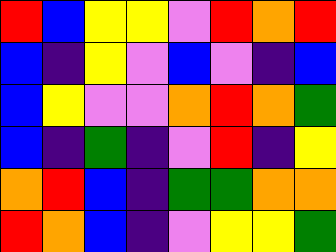[["red", "blue", "yellow", "yellow", "violet", "red", "orange", "red"], ["blue", "indigo", "yellow", "violet", "blue", "violet", "indigo", "blue"], ["blue", "yellow", "violet", "violet", "orange", "red", "orange", "green"], ["blue", "indigo", "green", "indigo", "violet", "red", "indigo", "yellow"], ["orange", "red", "blue", "indigo", "green", "green", "orange", "orange"], ["red", "orange", "blue", "indigo", "violet", "yellow", "yellow", "green"]]